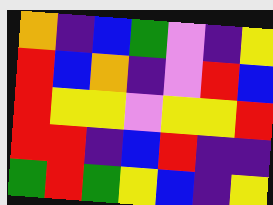[["orange", "indigo", "blue", "green", "violet", "indigo", "yellow"], ["red", "blue", "orange", "indigo", "violet", "red", "blue"], ["red", "yellow", "yellow", "violet", "yellow", "yellow", "red"], ["red", "red", "indigo", "blue", "red", "indigo", "indigo"], ["green", "red", "green", "yellow", "blue", "indigo", "yellow"]]